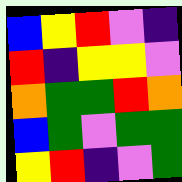[["blue", "yellow", "red", "violet", "indigo"], ["red", "indigo", "yellow", "yellow", "violet"], ["orange", "green", "green", "red", "orange"], ["blue", "green", "violet", "green", "green"], ["yellow", "red", "indigo", "violet", "green"]]